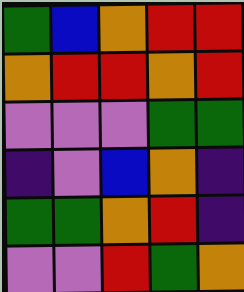[["green", "blue", "orange", "red", "red"], ["orange", "red", "red", "orange", "red"], ["violet", "violet", "violet", "green", "green"], ["indigo", "violet", "blue", "orange", "indigo"], ["green", "green", "orange", "red", "indigo"], ["violet", "violet", "red", "green", "orange"]]